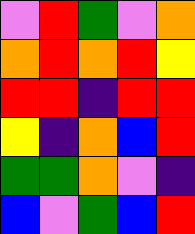[["violet", "red", "green", "violet", "orange"], ["orange", "red", "orange", "red", "yellow"], ["red", "red", "indigo", "red", "red"], ["yellow", "indigo", "orange", "blue", "red"], ["green", "green", "orange", "violet", "indigo"], ["blue", "violet", "green", "blue", "red"]]